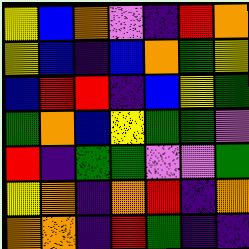[["yellow", "blue", "orange", "violet", "indigo", "red", "orange"], ["yellow", "blue", "indigo", "blue", "orange", "green", "yellow"], ["blue", "red", "red", "indigo", "blue", "yellow", "green"], ["green", "orange", "blue", "yellow", "green", "green", "violet"], ["red", "indigo", "green", "green", "violet", "violet", "green"], ["yellow", "orange", "indigo", "orange", "red", "indigo", "orange"], ["orange", "orange", "indigo", "red", "green", "indigo", "indigo"]]